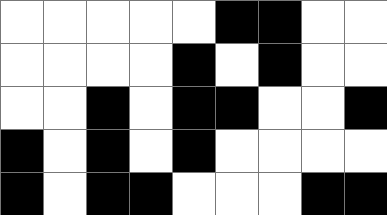[["white", "white", "white", "white", "white", "black", "black", "white", "white"], ["white", "white", "white", "white", "black", "white", "black", "white", "white"], ["white", "white", "black", "white", "black", "black", "white", "white", "black"], ["black", "white", "black", "white", "black", "white", "white", "white", "white"], ["black", "white", "black", "black", "white", "white", "white", "black", "black"]]